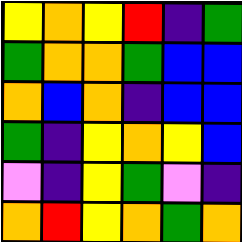[["yellow", "orange", "yellow", "red", "indigo", "green"], ["green", "orange", "orange", "green", "blue", "blue"], ["orange", "blue", "orange", "indigo", "blue", "blue"], ["green", "indigo", "yellow", "orange", "yellow", "blue"], ["violet", "indigo", "yellow", "green", "violet", "indigo"], ["orange", "red", "yellow", "orange", "green", "orange"]]